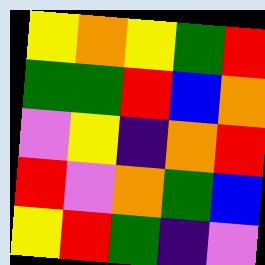[["yellow", "orange", "yellow", "green", "red"], ["green", "green", "red", "blue", "orange"], ["violet", "yellow", "indigo", "orange", "red"], ["red", "violet", "orange", "green", "blue"], ["yellow", "red", "green", "indigo", "violet"]]